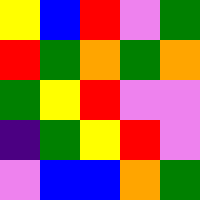[["yellow", "blue", "red", "violet", "green"], ["red", "green", "orange", "green", "orange"], ["green", "yellow", "red", "violet", "violet"], ["indigo", "green", "yellow", "red", "violet"], ["violet", "blue", "blue", "orange", "green"]]